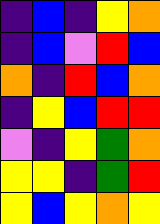[["indigo", "blue", "indigo", "yellow", "orange"], ["indigo", "blue", "violet", "red", "blue"], ["orange", "indigo", "red", "blue", "orange"], ["indigo", "yellow", "blue", "red", "red"], ["violet", "indigo", "yellow", "green", "orange"], ["yellow", "yellow", "indigo", "green", "red"], ["yellow", "blue", "yellow", "orange", "yellow"]]